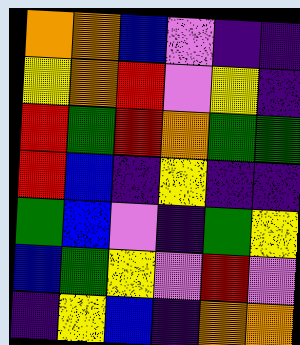[["orange", "orange", "blue", "violet", "indigo", "indigo"], ["yellow", "orange", "red", "violet", "yellow", "indigo"], ["red", "green", "red", "orange", "green", "green"], ["red", "blue", "indigo", "yellow", "indigo", "indigo"], ["green", "blue", "violet", "indigo", "green", "yellow"], ["blue", "green", "yellow", "violet", "red", "violet"], ["indigo", "yellow", "blue", "indigo", "orange", "orange"]]